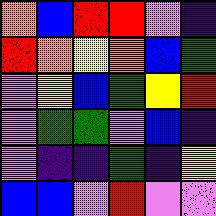[["orange", "blue", "red", "red", "violet", "indigo"], ["red", "orange", "yellow", "orange", "blue", "green"], ["violet", "yellow", "blue", "green", "yellow", "red"], ["violet", "green", "green", "violet", "blue", "indigo"], ["violet", "indigo", "indigo", "green", "indigo", "yellow"], ["blue", "blue", "violet", "red", "violet", "violet"]]